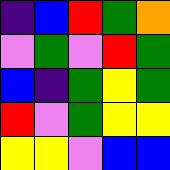[["indigo", "blue", "red", "green", "orange"], ["violet", "green", "violet", "red", "green"], ["blue", "indigo", "green", "yellow", "green"], ["red", "violet", "green", "yellow", "yellow"], ["yellow", "yellow", "violet", "blue", "blue"]]